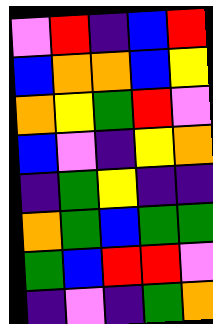[["violet", "red", "indigo", "blue", "red"], ["blue", "orange", "orange", "blue", "yellow"], ["orange", "yellow", "green", "red", "violet"], ["blue", "violet", "indigo", "yellow", "orange"], ["indigo", "green", "yellow", "indigo", "indigo"], ["orange", "green", "blue", "green", "green"], ["green", "blue", "red", "red", "violet"], ["indigo", "violet", "indigo", "green", "orange"]]